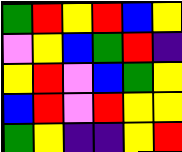[["green", "red", "yellow", "red", "blue", "yellow"], ["violet", "yellow", "blue", "green", "red", "indigo"], ["yellow", "red", "violet", "blue", "green", "yellow"], ["blue", "red", "violet", "red", "yellow", "yellow"], ["green", "yellow", "indigo", "indigo", "yellow", "red"]]